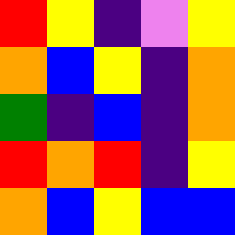[["red", "yellow", "indigo", "violet", "yellow"], ["orange", "blue", "yellow", "indigo", "orange"], ["green", "indigo", "blue", "indigo", "orange"], ["red", "orange", "red", "indigo", "yellow"], ["orange", "blue", "yellow", "blue", "blue"]]